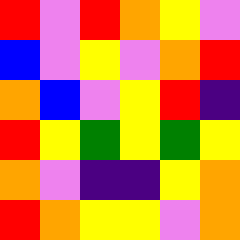[["red", "violet", "red", "orange", "yellow", "violet"], ["blue", "violet", "yellow", "violet", "orange", "red"], ["orange", "blue", "violet", "yellow", "red", "indigo"], ["red", "yellow", "green", "yellow", "green", "yellow"], ["orange", "violet", "indigo", "indigo", "yellow", "orange"], ["red", "orange", "yellow", "yellow", "violet", "orange"]]